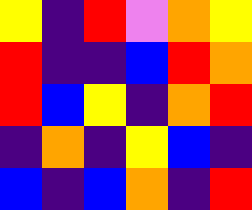[["yellow", "indigo", "red", "violet", "orange", "yellow"], ["red", "indigo", "indigo", "blue", "red", "orange"], ["red", "blue", "yellow", "indigo", "orange", "red"], ["indigo", "orange", "indigo", "yellow", "blue", "indigo"], ["blue", "indigo", "blue", "orange", "indigo", "red"]]